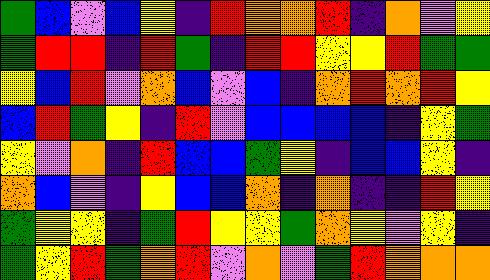[["green", "blue", "violet", "blue", "yellow", "indigo", "red", "orange", "orange", "red", "indigo", "orange", "violet", "yellow"], ["green", "red", "red", "indigo", "red", "green", "indigo", "red", "red", "yellow", "yellow", "red", "green", "green"], ["yellow", "blue", "red", "violet", "orange", "blue", "violet", "blue", "indigo", "orange", "red", "orange", "red", "yellow"], ["blue", "red", "green", "yellow", "indigo", "red", "violet", "blue", "blue", "blue", "blue", "indigo", "yellow", "green"], ["yellow", "violet", "orange", "indigo", "red", "blue", "blue", "green", "yellow", "indigo", "blue", "blue", "yellow", "indigo"], ["orange", "blue", "violet", "indigo", "yellow", "blue", "blue", "orange", "indigo", "orange", "indigo", "indigo", "red", "yellow"], ["green", "yellow", "yellow", "indigo", "green", "red", "yellow", "yellow", "green", "orange", "yellow", "violet", "yellow", "indigo"], ["green", "yellow", "red", "green", "orange", "red", "violet", "orange", "violet", "green", "red", "orange", "orange", "orange"]]